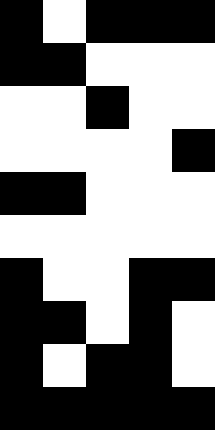[["black", "white", "black", "black", "black"], ["black", "black", "white", "white", "white"], ["white", "white", "black", "white", "white"], ["white", "white", "white", "white", "black"], ["black", "black", "white", "white", "white"], ["white", "white", "white", "white", "white"], ["black", "white", "white", "black", "black"], ["black", "black", "white", "black", "white"], ["black", "white", "black", "black", "white"], ["black", "black", "black", "black", "black"]]